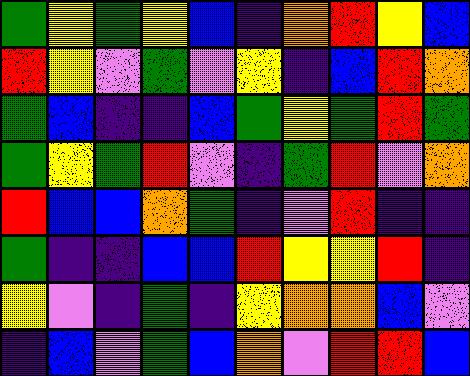[["green", "yellow", "green", "yellow", "blue", "indigo", "orange", "red", "yellow", "blue"], ["red", "yellow", "violet", "green", "violet", "yellow", "indigo", "blue", "red", "orange"], ["green", "blue", "indigo", "indigo", "blue", "green", "yellow", "green", "red", "green"], ["green", "yellow", "green", "red", "violet", "indigo", "green", "red", "violet", "orange"], ["red", "blue", "blue", "orange", "green", "indigo", "violet", "red", "indigo", "indigo"], ["green", "indigo", "indigo", "blue", "blue", "red", "yellow", "yellow", "red", "indigo"], ["yellow", "violet", "indigo", "green", "indigo", "yellow", "orange", "orange", "blue", "violet"], ["indigo", "blue", "violet", "green", "blue", "orange", "violet", "red", "red", "blue"]]